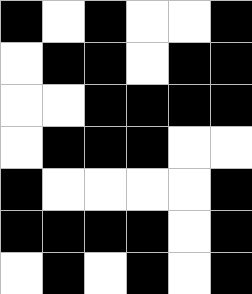[["black", "white", "black", "white", "white", "black"], ["white", "black", "black", "white", "black", "black"], ["white", "white", "black", "black", "black", "black"], ["white", "black", "black", "black", "white", "white"], ["black", "white", "white", "white", "white", "black"], ["black", "black", "black", "black", "white", "black"], ["white", "black", "white", "black", "white", "black"]]